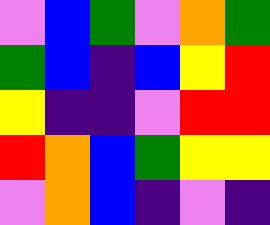[["violet", "blue", "green", "violet", "orange", "green"], ["green", "blue", "indigo", "blue", "yellow", "red"], ["yellow", "indigo", "indigo", "violet", "red", "red"], ["red", "orange", "blue", "green", "yellow", "yellow"], ["violet", "orange", "blue", "indigo", "violet", "indigo"]]